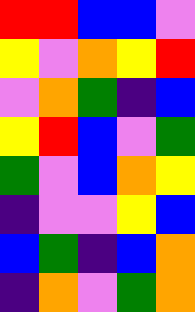[["red", "red", "blue", "blue", "violet"], ["yellow", "violet", "orange", "yellow", "red"], ["violet", "orange", "green", "indigo", "blue"], ["yellow", "red", "blue", "violet", "green"], ["green", "violet", "blue", "orange", "yellow"], ["indigo", "violet", "violet", "yellow", "blue"], ["blue", "green", "indigo", "blue", "orange"], ["indigo", "orange", "violet", "green", "orange"]]